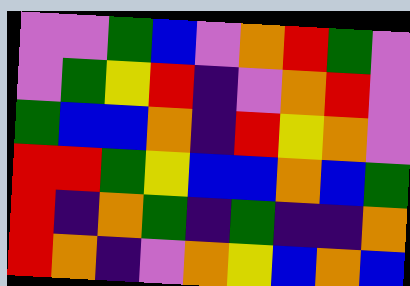[["violet", "violet", "green", "blue", "violet", "orange", "red", "green", "violet"], ["violet", "green", "yellow", "red", "indigo", "violet", "orange", "red", "violet"], ["green", "blue", "blue", "orange", "indigo", "red", "yellow", "orange", "violet"], ["red", "red", "green", "yellow", "blue", "blue", "orange", "blue", "green"], ["red", "indigo", "orange", "green", "indigo", "green", "indigo", "indigo", "orange"], ["red", "orange", "indigo", "violet", "orange", "yellow", "blue", "orange", "blue"]]